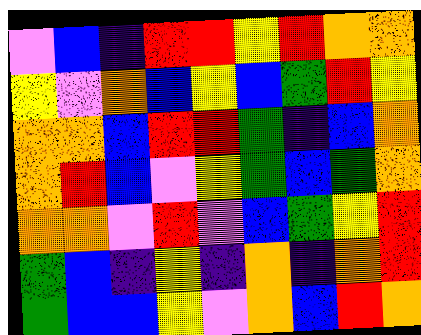[["violet", "blue", "indigo", "red", "red", "yellow", "red", "orange", "orange"], ["yellow", "violet", "orange", "blue", "yellow", "blue", "green", "red", "yellow"], ["orange", "orange", "blue", "red", "red", "green", "indigo", "blue", "orange"], ["orange", "red", "blue", "violet", "yellow", "green", "blue", "green", "orange"], ["orange", "orange", "violet", "red", "violet", "blue", "green", "yellow", "red"], ["green", "blue", "indigo", "yellow", "indigo", "orange", "indigo", "orange", "red"], ["green", "blue", "blue", "yellow", "violet", "orange", "blue", "red", "orange"]]